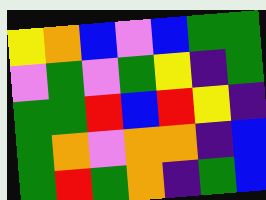[["yellow", "orange", "blue", "violet", "blue", "green", "green"], ["violet", "green", "violet", "green", "yellow", "indigo", "green"], ["green", "green", "red", "blue", "red", "yellow", "indigo"], ["green", "orange", "violet", "orange", "orange", "indigo", "blue"], ["green", "red", "green", "orange", "indigo", "green", "blue"]]